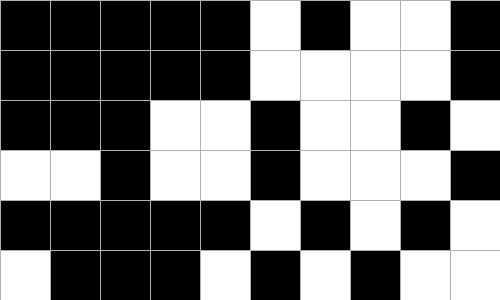[["black", "black", "black", "black", "black", "white", "black", "white", "white", "black"], ["black", "black", "black", "black", "black", "white", "white", "white", "white", "black"], ["black", "black", "black", "white", "white", "black", "white", "white", "black", "white"], ["white", "white", "black", "white", "white", "black", "white", "white", "white", "black"], ["black", "black", "black", "black", "black", "white", "black", "white", "black", "white"], ["white", "black", "black", "black", "white", "black", "white", "black", "white", "white"]]